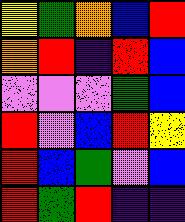[["yellow", "green", "orange", "blue", "red"], ["orange", "red", "indigo", "red", "blue"], ["violet", "violet", "violet", "green", "blue"], ["red", "violet", "blue", "red", "yellow"], ["red", "blue", "green", "violet", "blue"], ["red", "green", "red", "indigo", "indigo"]]